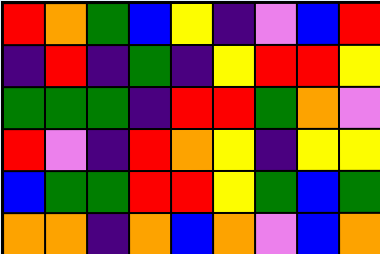[["red", "orange", "green", "blue", "yellow", "indigo", "violet", "blue", "red"], ["indigo", "red", "indigo", "green", "indigo", "yellow", "red", "red", "yellow"], ["green", "green", "green", "indigo", "red", "red", "green", "orange", "violet"], ["red", "violet", "indigo", "red", "orange", "yellow", "indigo", "yellow", "yellow"], ["blue", "green", "green", "red", "red", "yellow", "green", "blue", "green"], ["orange", "orange", "indigo", "orange", "blue", "orange", "violet", "blue", "orange"]]